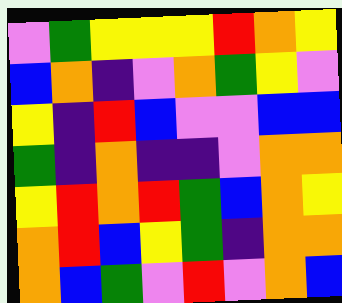[["violet", "green", "yellow", "yellow", "yellow", "red", "orange", "yellow"], ["blue", "orange", "indigo", "violet", "orange", "green", "yellow", "violet"], ["yellow", "indigo", "red", "blue", "violet", "violet", "blue", "blue"], ["green", "indigo", "orange", "indigo", "indigo", "violet", "orange", "orange"], ["yellow", "red", "orange", "red", "green", "blue", "orange", "yellow"], ["orange", "red", "blue", "yellow", "green", "indigo", "orange", "orange"], ["orange", "blue", "green", "violet", "red", "violet", "orange", "blue"]]